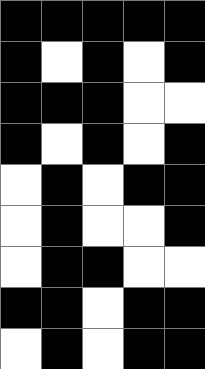[["black", "black", "black", "black", "black"], ["black", "white", "black", "white", "black"], ["black", "black", "black", "white", "white"], ["black", "white", "black", "white", "black"], ["white", "black", "white", "black", "black"], ["white", "black", "white", "white", "black"], ["white", "black", "black", "white", "white"], ["black", "black", "white", "black", "black"], ["white", "black", "white", "black", "black"]]